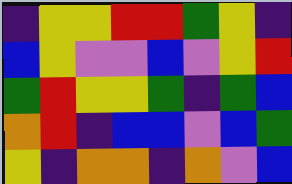[["indigo", "yellow", "yellow", "red", "red", "green", "yellow", "indigo"], ["blue", "yellow", "violet", "violet", "blue", "violet", "yellow", "red"], ["green", "red", "yellow", "yellow", "green", "indigo", "green", "blue"], ["orange", "red", "indigo", "blue", "blue", "violet", "blue", "green"], ["yellow", "indigo", "orange", "orange", "indigo", "orange", "violet", "blue"]]